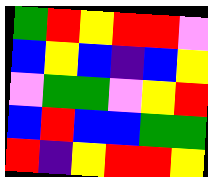[["green", "red", "yellow", "red", "red", "violet"], ["blue", "yellow", "blue", "indigo", "blue", "yellow"], ["violet", "green", "green", "violet", "yellow", "red"], ["blue", "red", "blue", "blue", "green", "green"], ["red", "indigo", "yellow", "red", "red", "yellow"]]